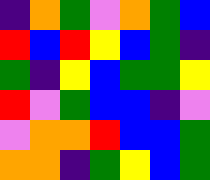[["indigo", "orange", "green", "violet", "orange", "green", "blue"], ["red", "blue", "red", "yellow", "blue", "green", "indigo"], ["green", "indigo", "yellow", "blue", "green", "green", "yellow"], ["red", "violet", "green", "blue", "blue", "indigo", "violet"], ["violet", "orange", "orange", "red", "blue", "blue", "green"], ["orange", "orange", "indigo", "green", "yellow", "blue", "green"]]